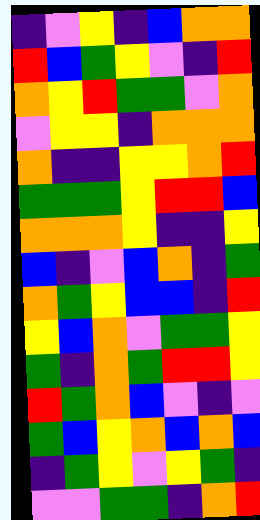[["indigo", "violet", "yellow", "indigo", "blue", "orange", "orange"], ["red", "blue", "green", "yellow", "violet", "indigo", "red"], ["orange", "yellow", "red", "green", "green", "violet", "orange"], ["violet", "yellow", "yellow", "indigo", "orange", "orange", "orange"], ["orange", "indigo", "indigo", "yellow", "yellow", "orange", "red"], ["green", "green", "green", "yellow", "red", "red", "blue"], ["orange", "orange", "orange", "yellow", "indigo", "indigo", "yellow"], ["blue", "indigo", "violet", "blue", "orange", "indigo", "green"], ["orange", "green", "yellow", "blue", "blue", "indigo", "red"], ["yellow", "blue", "orange", "violet", "green", "green", "yellow"], ["green", "indigo", "orange", "green", "red", "red", "yellow"], ["red", "green", "orange", "blue", "violet", "indigo", "violet"], ["green", "blue", "yellow", "orange", "blue", "orange", "blue"], ["indigo", "green", "yellow", "violet", "yellow", "green", "indigo"], ["violet", "violet", "green", "green", "indigo", "orange", "red"]]